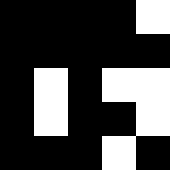[["black", "black", "black", "black", "white"], ["black", "black", "black", "black", "black"], ["black", "white", "black", "white", "white"], ["black", "white", "black", "black", "white"], ["black", "black", "black", "white", "black"]]